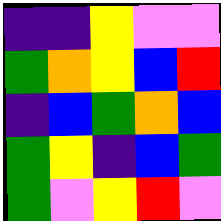[["indigo", "indigo", "yellow", "violet", "violet"], ["green", "orange", "yellow", "blue", "red"], ["indigo", "blue", "green", "orange", "blue"], ["green", "yellow", "indigo", "blue", "green"], ["green", "violet", "yellow", "red", "violet"]]